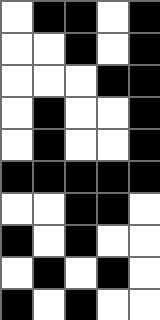[["white", "black", "black", "white", "black"], ["white", "white", "black", "white", "black"], ["white", "white", "white", "black", "black"], ["white", "black", "white", "white", "black"], ["white", "black", "white", "white", "black"], ["black", "black", "black", "black", "black"], ["white", "white", "black", "black", "white"], ["black", "white", "black", "white", "white"], ["white", "black", "white", "black", "white"], ["black", "white", "black", "white", "white"]]